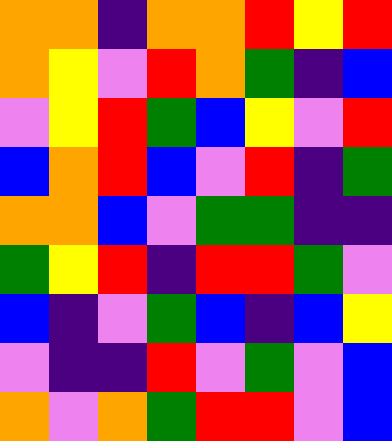[["orange", "orange", "indigo", "orange", "orange", "red", "yellow", "red"], ["orange", "yellow", "violet", "red", "orange", "green", "indigo", "blue"], ["violet", "yellow", "red", "green", "blue", "yellow", "violet", "red"], ["blue", "orange", "red", "blue", "violet", "red", "indigo", "green"], ["orange", "orange", "blue", "violet", "green", "green", "indigo", "indigo"], ["green", "yellow", "red", "indigo", "red", "red", "green", "violet"], ["blue", "indigo", "violet", "green", "blue", "indigo", "blue", "yellow"], ["violet", "indigo", "indigo", "red", "violet", "green", "violet", "blue"], ["orange", "violet", "orange", "green", "red", "red", "violet", "blue"]]